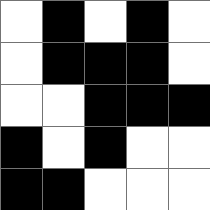[["white", "black", "white", "black", "white"], ["white", "black", "black", "black", "white"], ["white", "white", "black", "black", "black"], ["black", "white", "black", "white", "white"], ["black", "black", "white", "white", "white"]]